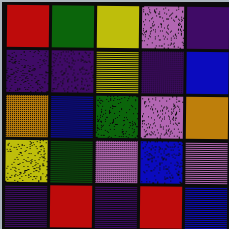[["red", "green", "yellow", "violet", "indigo"], ["indigo", "indigo", "yellow", "indigo", "blue"], ["orange", "blue", "green", "violet", "orange"], ["yellow", "green", "violet", "blue", "violet"], ["indigo", "red", "indigo", "red", "blue"]]